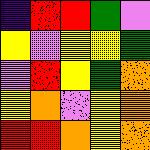[["indigo", "red", "red", "green", "violet"], ["yellow", "violet", "yellow", "yellow", "green"], ["violet", "red", "yellow", "green", "orange"], ["yellow", "orange", "violet", "yellow", "orange"], ["red", "red", "orange", "yellow", "orange"]]